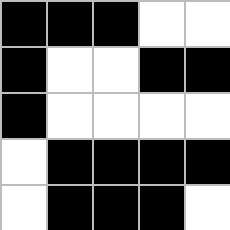[["black", "black", "black", "white", "white"], ["black", "white", "white", "black", "black"], ["black", "white", "white", "white", "white"], ["white", "black", "black", "black", "black"], ["white", "black", "black", "black", "white"]]